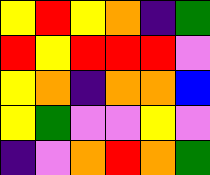[["yellow", "red", "yellow", "orange", "indigo", "green"], ["red", "yellow", "red", "red", "red", "violet"], ["yellow", "orange", "indigo", "orange", "orange", "blue"], ["yellow", "green", "violet", "violet", "yellow", "violet"], ["indigo", "violet", "orange", "red", "orange", "green"]]